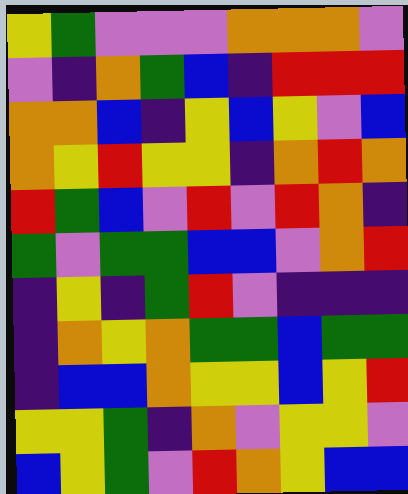[["yellow", "green", "violet", "violet", "violet", "orange", "orange", "orange", "violet"], ["violet", "indigo", "orange", "green", "blue", "indigo", "red", "red", "red"], ["orange", "orange", "blue", "indigo", "yellow", "blue", "yellow", "violet", "blue"], ["orange", "yellow", "red", "yellow", "yellow", "indigo", "orange", "red", "orange"], ["red", "green", "blue", "violet", "red", "violet", "red", "orange", "indigo"], ["green", "violet", "green", "green", "blue", "blue", "violet", "orange", "red"], ["indigo", "yellow", "indigo", "green", "red", "violet", "indigo", "indigo", "indigo"], ["indigo", "orange", "yellow", "orange", "green", "green", "blue", "green", "green"], ["indigo", "blue", "blue", "orange", "yellow", "yellow", "blue", "yellow", "red"], ["yellow", "yellow", "green", "indigo", "orange", "violet", "yellow", "yellow", "violet"], ["blue", "yellow", "green", "violet", "red", "orange", "yellow", "blue", "blue"]]